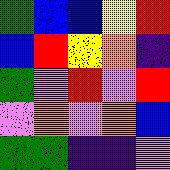[["green", "blue", "blue", "yellow", "red"], ["blue", "red", "yellow", "orange", "indigo"], ["green", "violet", "red", "violet", "red"], ["violet", "orange", "violet", "orange", "blue"], ["green", "green", "indigo", "indigo", "violet"]]